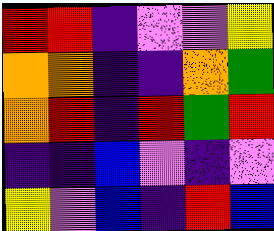[["red", "red", "indigo", "violet", "violet", "yellow"], ["orange", "orange", "indigo", "indigo", "orange", "green"], ["orange", "red", "indigo", "red", "green", "red"], ["indigo", "indigo", "blue", "violet", "indigo", "violet"], ["yellow", "violet", "blue", "indigo", "red", "blue"]]